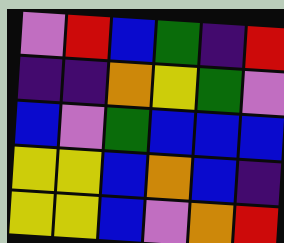[["violet", "red", "blue", "green", "indigo", "red"], ["indigo", "indigo", "orange", "yellow", "green", "violet"], ["blue", "violet", "green", "blue", "blue", "blue"], ["yellow", "yellow", "blue", "orange", "blue", "indigo"], ["yellow", "yellow", "blue", "violet", "orange", "red"]]